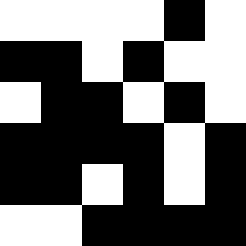[["white", "white", "white", "white", "black", "white"], ["black", "black", "white", "black", "white", "white"], ["white", "black", "black", "white", "black", "white"], ["black", "black", "black", "black", "white", "black"], ["black", "black", "white", "black", "white", "black"], ["white", "white", "black", "black", "black", "black"]]